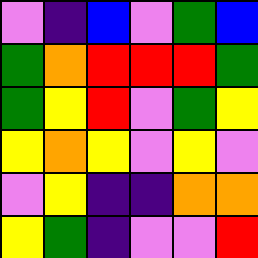[["violet", "indigo", "blue", "violet", "green", "blue"], ["green", "orange", "red", "red", "red", "green"], ["green", "yellow", "red", "violet", "green", "yellow"], ["yellow", "orange", "yellow", "violet", "yellow", "violet"], ["violet", "yellow", "indigo", "indigo", "orange", "orange"], ["yellow", "green", "indigo", "violet", "violet", "red"]]